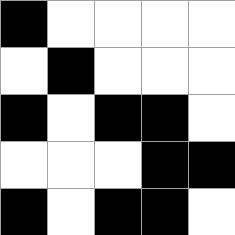[["black", "white", "white", "white", "white"], ["white", "black", "white", "white", "white"], ["black", "white", "black", "black", "white"], ["white", "white", "white", "black", "black"], ["black", "white", "black", "black", "white"]]